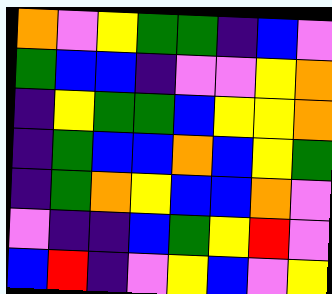[["orange", "violet", "yellow", "green", "green", "indigo", "blue", "violet"], ["green", "blue", "blue", "indigo", "violet", "violet", "yellow", "orange"], ["indigo", "yellow", "green", "green", "blue", "yellow", "yellow", "orange"], ["indigo", "green", "blue", "blue", "orange", "blue", "yellow", "green"], ["indigo", "green", "orange", "yellow", "blue", "blue", "orange", "violet"], ["violet", "indigo", "indigo", "blue", "green", "yellow", "red", "violet"], ["blue", "red", "indigo", "violet", "yellow", "blue", "violet", "yellow"]]